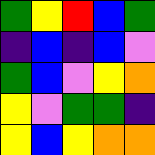[["green", "yellow", "red", "blue", "green"], ["indigo", "blue", "indigo", "blue", "violet"], ["green", "blue", "violet", "yellow", "orange"], ["yellow", "violet", "green", "green", "indigo"], ["yellow", "blue", "yellow", "orange", "orange"]]